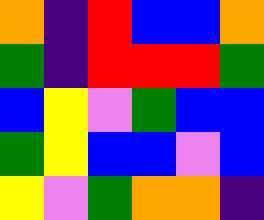[["orange", "indigo", "red", "blue", "blue", "orange"], ["green", "indigo", "red", "red", "red", "green"], ["blue", "yellow", "violet", "green", "blue", "blue"], ["green", "yellow", "blue", "blue", "violet", "blue"], ["yellow", "violet", "green", "orange", "orange", "indigo"]]